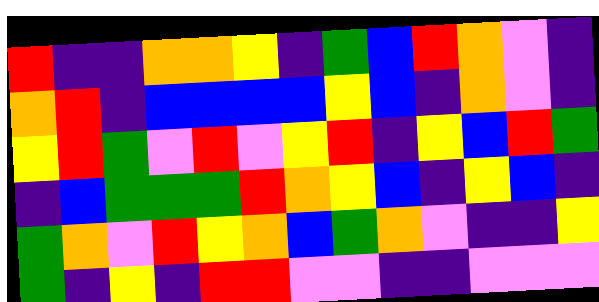[["red", "indigo", "indigo", "orange", "orange", "yellow", "indigo", "green", "blue", "red", "orange", "violet", "indigo"], ["orange", "red", "indigo", "blue", "blue", "blue", "blue", "yellow", "blue", "indigo", "orange", "violet", "indigo"], ["yellow", "red", "green", "violet", "red", "violet", "yellow", "red", "indigo", "yellow", "blue", "red", "green"], ["indigo", "blue", "green", "green", "green", "red", "orange", "yellow", "blue", "indigo", "yellow", "blue", "indigo"], ["green", "orange", "violet", "red", "yellow", "orange", "blue", "green", "orange", "violet", "indigo", "indigo", "yellow"], ["green", "indigo", "yellow", "indigo", "red", "red", "violet", "violet", "indigo", "indigo", "violet", "violet", "violet"]]